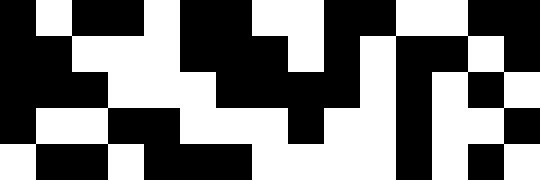[["black", "white", "black", "black", "white", "black", "black", "white", "white", "black", "black", "white", "white", "black", "black"], ["black", "black", "white", "white", "white", "black", "black", "black", "white", "black", "white", "black", "black", "white", "black"], ["black", "black", "black", "white", "white", "white", "black", "black", "black", "black", "white", "black", "white", "black", "white"], ["black", "white", "white", "black", "black", "white", "white", "white", "black", "white", "white", "black", "white", "white", "black"], ["white", "black", "black", "white", "black", "black", "black", "white", "white", "white", "white", "black", "white", "black", "white"]]